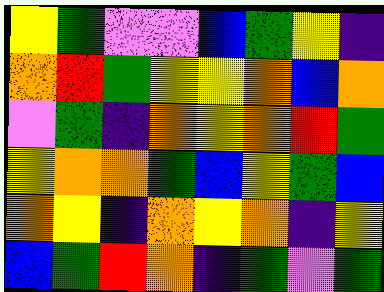[["yellow", "green", "violet", "violet", "blue", "green", "yellow", "indigo"], ["orange", "red", "green", "yellow", "yellow", "orange", "blue", "orange"], ["violet", "green", "indigo", "orange", "yellow", "orange", "red", "green"], ["yellow", "orange", "orange", "green", "blue", "yellow", "green", "blue"], ["orange", "yellow", "indigo", "orange", "yellow", "orange", "indigo", "yellow"], ["blue", "green", "red", "orange", "indigo", "green", "violet", "green"]]